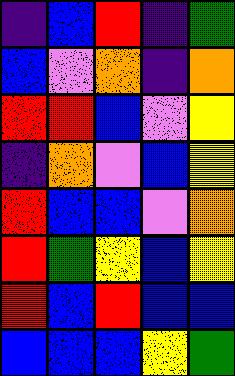[["indigo", "blue", "red", "indigo", "green"], ["blue", "violet", "orange", "indigo", "orange"], ["red", "red", "blue", "violet", "yellow"], ["indigo", "orange", "violet", "blue", "yellow"], ["red", "blue", "blue", "violet", "orange"], ["red", "green", "yellow", "blue", "yellow"], ["red", "blue", "red", "blue", "blue"], ["blue", "blue", "blue", "yellow", "green"]]